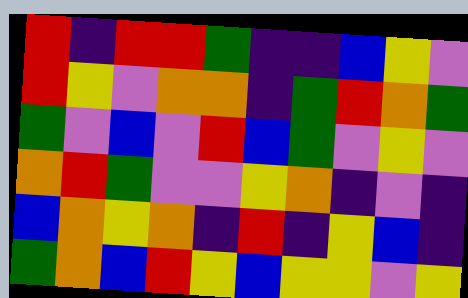[["red", "indigo", "red", "red", "green", "indigo", "indigo", "blue", "yellow", "violet"], ["red", "yellow", "violet", "orange", "orange", "indigo", "green", "red", "orange", "green"], ["green", "violet", "blue", "violet", "red", "blue", "green", "violet", "yellow", "violet"], ["orange", "red", "green", "violet", "violet", "yellow", "orange", "indigo", "violet", "indigo"], ["blue", "orange", "yellow", "orange", "indigo", "red", "indigo", "yellow", "blue", "indigo"], ["green", "orange", "blue", "red", "yellow", "blue", "yellow", "yellow", "violet", "yellow"]]